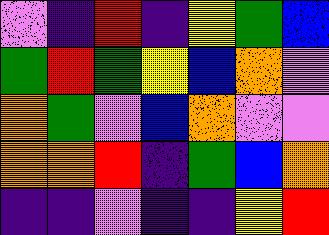[["violet", "indigo", "red", "indigo", "yellow", "green", "blue"], ["green", "red", "green", "yellow", "blue", "orange", "violet"], ["orange", "green", "violet", "blue", "orange", "violet", "violet"], ["orange", "orange", "red", "indigo", "green", "blue", "orange"], ["indigo", "indigo", "violet", "indigo", "indigo", "yellow", "red"]]